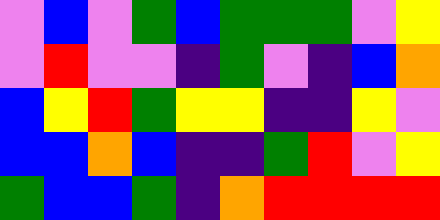[["violet", "blue", "violet", "green", "blue", "green", "green", "green", "violet", "yellow"], ["violet", "red", "violet", "violet", "indigo", "green", "violet", "indigo", "blue", "orange"], ["blue", "yellow", "red", "green", "yellow", "yellow", "indigo", "indigo", "yellow", "violet"], ["blue", "blue", "orange", "blue", "indigo", "indigo", "green", "red", "violet", "yellow"], ["green", "blue", "blue", "green", "indigo", "orange", "red", "red", "red", "red"]]